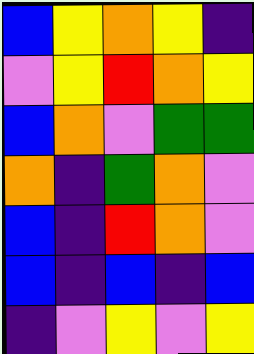[["blue", "yellow", "orange", "yellow", "indigo"], ["violet", "yellow", "red", "orange", "yellow"], ["blue", "orange", "violet", "green", "green"], ["orange", "indigo", "green", "orange", "violet"], ["blue", "indigo", "red", "orange", "violet"], ["blue", "indigo", "blue", "indigo", "blue"], ["indigo", "violet", "yellow", "violet", "yellow"]]